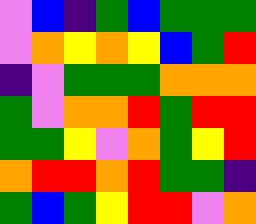[["violet", "blue", "indigo", "green", "blue", "green", "green", "green"], ["violet", "orange", "yellow", "orange", "yellow", "blue", "green", "red"], ["indigo", "violet", "green", "green", "green", "orange", "orange", "orange"], ["green", "violet", "orange", "orange", "red", "green", "red", "red"], ["green", "green", "yellow", "violet", "orange", "green", "yellow", "red"], ["orange", "red", "red", "orange", "red", "green", "green", "indigo"], ["green", "blue", "green", "yellow", "red", "red", "violet", "orange"]]